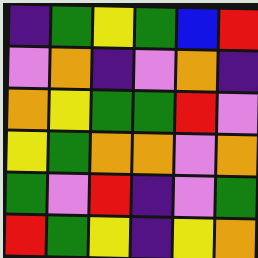[["indigo", "green", "yellow", "green", "blue", "red"], ["violet", "orange", "indigo", "violet", "orange", "indigo"], ["orange", "yellow", "green", "green", "red", "violet"], ["yellow", "green", "orange", "orange", "violet", "orange"], ["green", "violet", "red", "indigo", "violet", "green"], ["red", "green", "yellow", "indigo", "yellow", "orange"]]